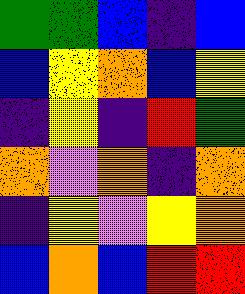[["green", "green", "blue", "indigo", "blue"], ["blue", "yellow", "orange", "blue", "yellow"], ["indigo", "yellow", "indigo", "red", "green"], ["orange", "violet", "orange", "indigo", "orange"], ["indigo", "yellow", "violet", "yellow", "orange"], ["blue", "orange", "blue", "red", "red"]]